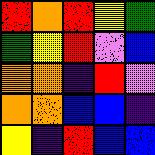[["red", "orange", "red", "yellow", "green"], ["green", "yellow", "red", "violet", "blue"], ["orange", "orange", "indigo", "red", "violet"], ["orange", "orange", "blue", "blue", "indigo"], ["yellow", "indigo", "red", "blue", "blue"]]